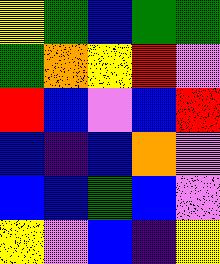[["yellow", "green", "blue", "green", "green"], ["green", "orange", "yellow", "red", "violet"], ["red", "blue", "violet", "blue", "red"], ["blue", "indigo", "blue", "orange", "violet"], ["blue", "blue", "green", "blue", "violet"], ["yellow", "violet", "blue", "indigo", "yellow"]]